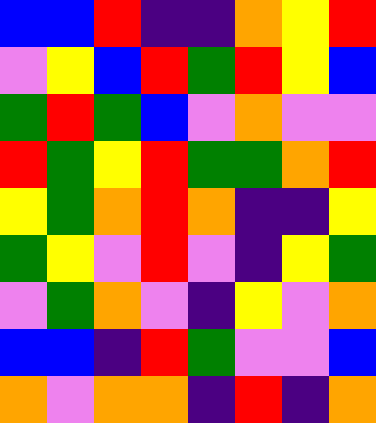[["blue", "blue", "red", "indigo", "indigo", "orange", "yellow", "red"], ["violet", "yellow", "blue", "red", "green", "red", "yellow", "blue"], ["green", "red", "green", "blue", "violet", "orange", "violet", "violet"], ["red", "green", "yellow", "red", "green", "green", "orange", "red"], ["yellow", "green", "orange", "red", "orange", "indigo", "indigo", "yellow"], ["green", "yellow", "violet", "red", "violet", "indigo", "yellow", "green"], ["violet", "green", "orange", "violet", "indigo", "yellow", "violet", "orange"], ["blue", "blue", "indigo", "red", "green", "violet", "violet", "blue"], ["orange", "violet", "orange", "orange", "indigo", "red", "indigo", "orange"]]